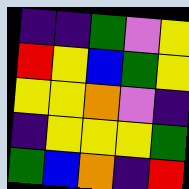[["indigo", "indigo", "green", "violet", "yellow"], ["red", "yellow", "blue", "green", "yellow"], ["yellow", "yellow", "orange", "violet", "indigo"], ["indigo", "yellow", "yellow", "yellow", "green"], ["green", "blue", "orange", "indigo", "red"]]